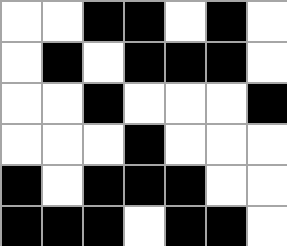[["white", "white", "black", "black", "white", "black", "white"], ["white", "black", "white", "black", "black", "black", "white"], ["white", "white", "black", "white", "white", "white", "black"], ["white", "white", "white", "black", "white", "white", "white"], ["black", "white", "black", "black", "black", "white", "white"], ["black", "black", "black", "white", "black", "black", "white"]]